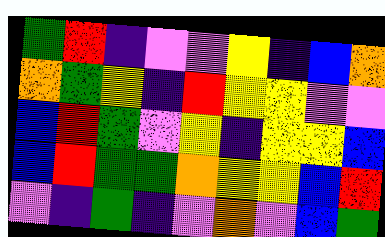[["green", "red", "indigo", "violet", "violet", "yellow", "indigo", "blue", "orange"], ["orange", "green", "yellow", "indigo", "red", "yellow", "yellow", "violet", "violet"], ["blue", "red", "green", "violet", "yellow", "indigo", "yellow", "yellow", "blue"], ["blue", "red", "green", "green", "orange", "yellow", "yellow", "blue", "red"], ["violet", "indigo", "green", "indigo", "violet", "orange", "violet", "blue", "green"]]